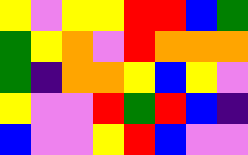[["yellow", "violet", "yellow", "yellow", "red", "red", "blue", "green"], ["green", "yellow", "orange", "violet", "red", "orange", "orange", "orange"], ["green", "indigo", "orange", "orange", "yellow", "blue", "yellow", "violet"], ["yellow", "violet", "violet", "red", "green", "red", "blue", "indigo"], ["blue", "violet", "violet", "yellow", "red", "blue", "violet", "violet"]]